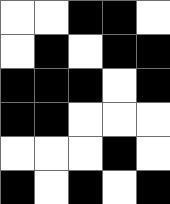[["white", "white", "black", "black", "white"], ["white", "black", "white", "black", "black"], ["black", "black", "black", "white", "black"], ["black", "black", "white", "white", "white"], ["white", "white", "white", "black", "white"], ["black", "white", "black", "white", "black"]]